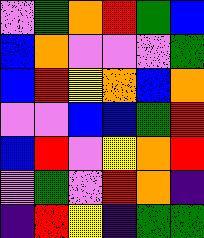[["violet", "green", "orange", "red", "green", "blue"], ["blue", "orange", "violet", "violet", "violet", "green"], ["blue", "red", "yellow", "orange", "blue", "orange"], ["violet", "violet", "blue", "blue", "green", "red"], ["blue", "red", "violet", "yellow", "orange", "red"], ["violet", "green", "violet", "red", "orange", "indigo"], ["indigo", "red", "yellow", "indigo", "green", "green"]]